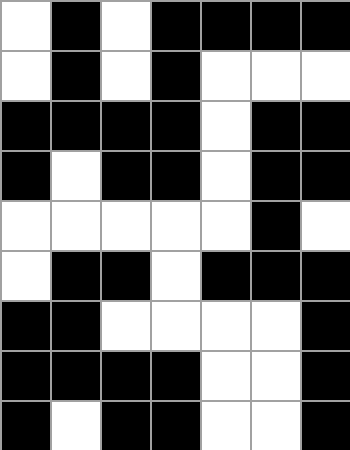[["white", "black", "white", "black", "black", "black", "black"], ["white", "black", "white", "black", "white", "white", "white"], ["black", "black", "black", "black", "white", "black", "black"], ["black", "white", "black", "black", "white", "black", "black"], ["white", "white", "white", "white", "white", "black", "white"], ["white", "black", "black", "white", "black", "black", "black"], ["black", "black", "white", "white", "white", "white", "black"], ["black", "black", "black", "black", "white", "white", "black"], ["black", "white", "black", "black", "white", "white", "black"]]